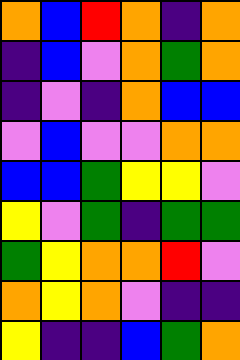[["orange", "blue", "red", "orange", "indigo", "orange"], ["indigo", "blue", "violet", "orange", "green", "orange"], ["indigo", "violet", "indigo", "orange", "blue", "blue"], ["violet", "blue", "violet", "violet", "orange", "orange"], ["blue", "blue", "green", "yellow", "yellow", "violet"], ["yellow", "violet", "green", "indigo", "green", "green"], ["green", "yellow", "orange", "orange", "red", "violet"], ["orange", "yellow", "orange", "violet", "indigo", "indigo"], ["yellow", "indigo", "indigo", "blue", "green", "orange"]]